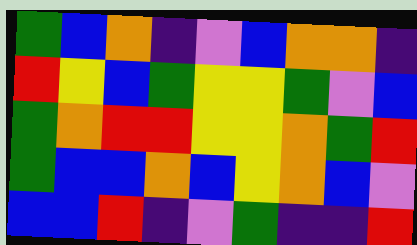[["green", "blue", "orange", "indigo", "violet", "blue", "orange", "orange", "indigo"], ["red", "yellow", "blue", "green", "yellow", "yellow", "green", "violet", "blue"], ["green", "orange", "red", "red", "yellow", "yellow", "orange", "green", "red"], ["green", "blue", "blue", "orange", "blue", "yellow", "orange", "blue", "violet"], ["blue", "blue", "red", "indigo", "violet", "green", "indigo", "indigo", "red"]]